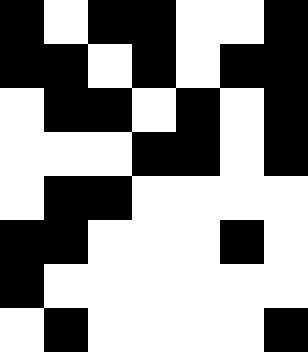[["black", "white", "black", "black", "white", "white", "black"], ["black", "black", "white", "black", "white", "black", "black"], ["white", "black", "black", "white", "black", "white", "black"], ["white", "white", "white", "black", "black", "white", "black"], ["white", "black", "black", "white", "white", "white", "white"], ["black", "black", "white", "white", "white", "black", "white"], ["black", "white", "white", "white", "white", "white", "white"], ["white", "black", "white", "white", "white", "white", "black"]]